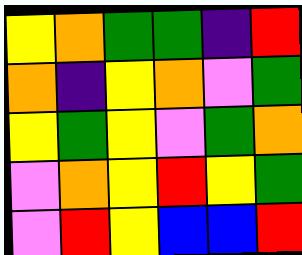[["yellow", "orange", "green", "green", "indigo", "red"], ["orange", "indigo", "yellow", "orange", "violet", "green"], ["yellow", "green", "yellow", "violet", "green", "orange"], ["violet", "orange", "yellow", "red", "yellow", "green"], ["violet", "red", "yellow", "blue", "blue", "red"]]